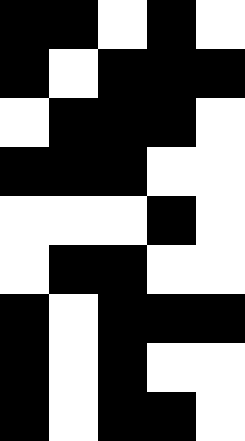[["black", "black", "white", "black", "white"], ["black", "white", "black", "black", "black"], ["white", "black", "black", "black", "white"], ["black", "black", "black", "white", "white"], ["white", "white", "white", "black", "white"], ["white", "black", "black", "white", "white"], ["black", "white", "black", "black", "black"], ["black", "white", "black", "white", "white"], ["black", "white", "black", "black", "white"]]